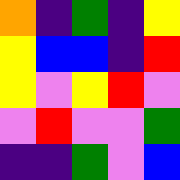[["orange", "indigo", "green", "indigo", "yellow"], ["yellow", "blue", "blue", "indigo", "red"], ["yellow", "violet", "yellow", "red", "violet"], ["violet", "red", "violet", "violet", "green"], ["indigo", "indigo", "green", "violet", "blue"]]